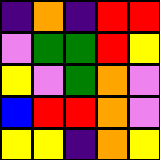[["indigo", "orange", "indigo", "red", "red"], ["violet", "green", "green", "red", "yellow"], ["yellow", "violet", "green", "orange", "violet"], ["blue", "red", "red", "orange", "violet"], ["yellow", "yellow", "indigo", "orange", "yellow"]]